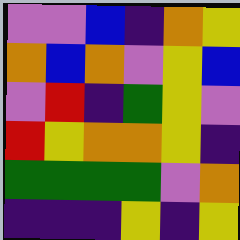[["violet", "violet", "blue", "indigo", "orange", "yellow"], ["orange", "blue", "orange", "violet", "yellow", "blue"], ["violet", "red", "indigo", "green", "yellow", "violet"], ["red", "yellow", "orange", "orange", "yellow", "indigo"], ["green", "green", "green", "green", "violet", "orange"], ["indigo", "indigo", "indigo", "yellow", "indigo", "yellow"]]